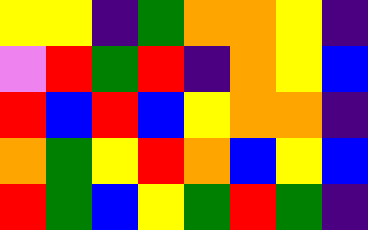[["yellow", "yellow", "indigo", "green", "orange", "orange", "yellow", "indigo"], ["violet", "red", "green", "red", "indigo", "orange", "yellow", "blue"], ["red", "blue", "red", "blue", "yellow", "orange", "orange", "indigo"], ["orange", "green", "yellow", "red", "orange", "blue", "yellow", "blue"], ["red", "green", "blue", "yellow", "green", "red", "green", "indigo"]]